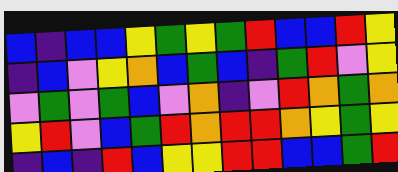[["blue", "indigo", "blue", "blue", "yellow", "green", "yellow", "green", "red", "blue", "blue", "red", "yellow"], ["indigo", "blue", "violet", "yellow", "orange", "blue", "green", "blue", "indigo", "green", "red", "violet", "yellow"], ["violet", "green", "violet", "green", "blue", "violet", "orange", "indigo", "violet", "red", "orange", "green", "orange"], ["yellow", "red", "violet", "blue", "green", "red", "orange", "red", "red", "orange", "yellow", "green", "yellow"], ["indigo", "blue", "indigo", "red", "blue", "yellow", "yellow", "red", "red", "blue", "blue", "green", "red"]]